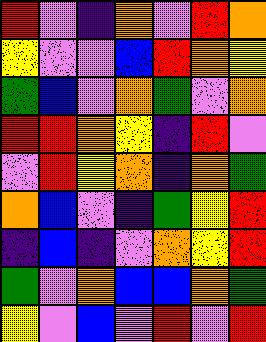[["red", "violet", "indigo", "orange", "violet", "red", "orange"], ["yellow", "violet", "violet", "blue", "red", "orange", "yellow"], ["green", "blue", "violet", "orange", "green", "violet", "orange"], ["red", "red", "orange", "yellow", "indigo", "red", "violet"], ["violet", "red", "yellow", "orange", "indigo", "orange", "green"], ["orange", "blue", "violet", "indigo", "green", "yellow", "red"], ["indigo", "blue", "indigo", "violet", "orange", "yellow", "red"], ["green", "violet", "orange", "blue", "blue", "orange", "green"], ["yellow", "violet", "blue", "violet", "red", "violet", "red"]]